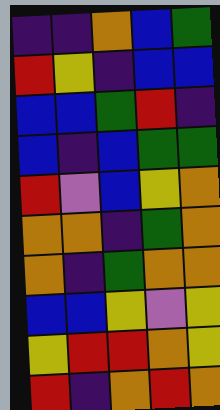[["indigo", "indigo", "orange", "blue", "green"], ["red", "yellow", "indigo", "blue", "blue"], ["blue", "blue", "green", "red", "indigo"], ["blue", "indigo", "blue", "green", "green"], ["red", "violet", "blue", "yellow", "orange"], ["orange", "orange", "indigo", "green", "orange"], ["orange", "indigo", "green", "orange", "orange"], ["blue", "blue", "yellow", "violet", "yellow"], ["yellow", "red", "red", "orange", "yellow"], ["red", "indigo", "orange", "red", "orange"]]